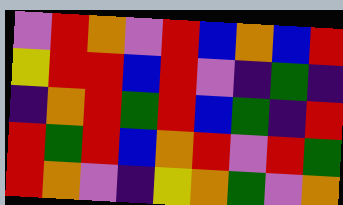[["violet", "red", "orange", "violet", "red", "blue", "orange", "blue", "red"], ["yellow", "red", "red", "blue", "red", "violet", "indigo", "green", "indigo"], ["indigo", "orange", "red", "green", "red", "blue", "green", "indigo", "red"], ["red", "green", "red", "blue", "orange", "red", "violet", "red", "green"], ["red", "orange", "violet", "indigo", "yellow", "orange", "green", "violet", "orange"]]